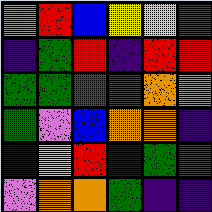[["violet", "red", "blue", "yellow", "yellow", "red"], ["indigo", "green", "red", "indigo", "red", "red"], ["green", "green", "red", "green", "orange", "orange"], ["green", "violet", "blue", "orange", "orange", "indigo"], ["blue", "yellow", "red", "indigo", "green", "green"], ["violet", "orange", "orange", "green", "indigo", "indigo"]]